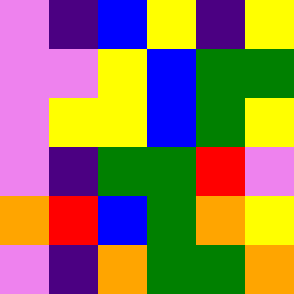[["violet", "indigo", "blue", "yellow", "indigo", "yellow"], ["violet", "violet", "yellow", "blue", "green", "green"], ["violet", "yellow", "yellow", "blue", "green", "yellow"], ["violet", "indigo", "green", "green", "red", "violet"], ["orange", "red", "blue", "green", "orange", "yellow"], ["violet", "indigo", "orange", "green", "green", "orange"]]